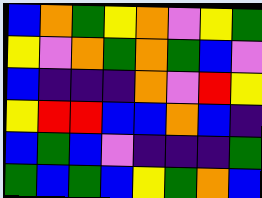[["blue", "orange", "green", "yellow", "orange", "violet", "yellow", "green"], ["yellow", "violet", "orange", "green", "orange", "green", "blue", "violet"], ["blue", "indigo", "indigo", "indigo", "orange", "violet", "red", "yellow"], ["yellow", "red", "red", "blue", "blue", "orange", "blue", "indigo"], ["blue", "green", "blue", "violet", "indigo", "indigo", "indigo", "green"], ["green", "blue", "green", "blue", "yellow", "green", "orange", "blue"]]